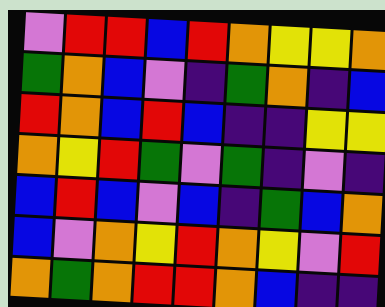[["violet", "red", "red", "blue", "red", "orange", "yellow", "yellow", "orange"], ["green", "orange", "blue", "violet", "indigo", "green", "orange", "indigo", "blue"], ["red", "orange", "blue", "red", "blue", "indigo", "indigo", "yellow", "yellow"], ["orange", "yellow", "red", "green", "violet", "green", "indigo", "violet", "indigo"], ["blue", "red", "blue", "violet", "blue", "indigo", "green", "blue", "orange"], ["blue", "violet", "orange", "yellow", "red", "orange", "yellow", "violet", "red"], ["orange", "green", "orange", "red", "red", "orange", "blue", "indigo", "indigo"]]